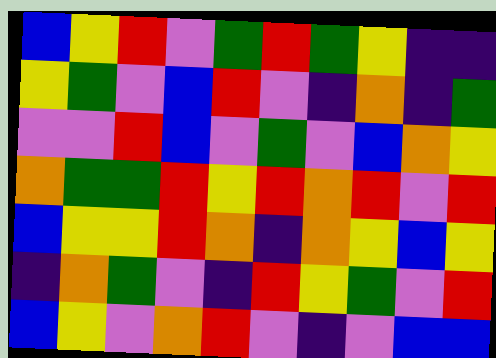[["blue", "yellow", "red", "violet", "green", "red", "green", "yellow", "indigo", "indigo"], ["yellow", "green", "violet", "blue", "red", "violet", "indigo", "orange", "indigo", "green"], ["violet", "violet", "red", "blue", "violet", "green", "violet", "blue", "orange", "yellow"], ["orange", "green", "green", "red", "yellow", "red", "orange", "red", "violet", "red"], ["blue", "yellow", "yellow", "red", "orange", "indigo", "orange", "yellow", "blue", "yellow"], ["indigo", "orange", "green", "violet", "indigo", "red", "yellow", "green", "violet", "red"], ["blue", "yellow", "violet", "orange", "red", "violet", "indigo", "violet", "blue", "blue"]]